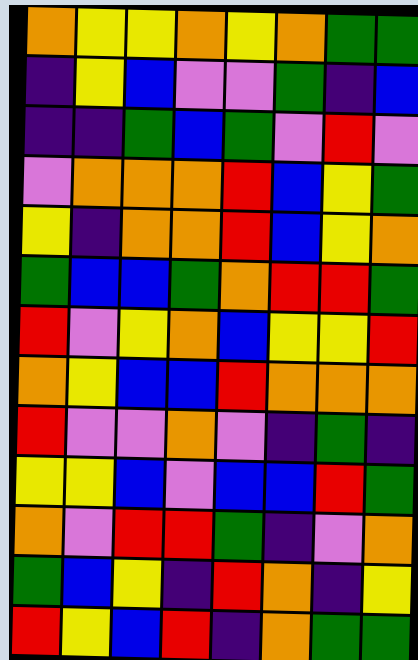[["orange", "yellow", "yellow", "orange", "yellow", "orange", "green", "green"], ["indigo", "yellow", "blue", "violet", "violet", "green", "indigo", "blue"], ["indigo", "indigo", "green", "blue", "green", "violet", "red", "violet"], ["violet", "orange", "orange", "orange", "red", "blue", "yellow", "green"], ["yellow", "indigo", "orange", "orange", "red", "blue", "yellow", "orange"], ["green", "blue", "blue", "green", "orange", "red", "red", "green"], ["red", "violet", "yellow", "orange", "blue", "yellow", "yellow", "red"], ["orange", "yellow", "blue", "blue", "red", "orange", "orange", "orange"], ["red", "violet", "violet", "orange", "violet", "indigo", "green", "indigo"], ["yellow", "yellow", "blue", "violet", "blue", "blue", "red", "green"], ["orange", "violet", "red", "red", "green", "indigo", "violet", "orange"], ["green", "blue", "yellow", "indigo", "red", "orange", "indigo", "yellow"], ["red", "yellow", "blue", "red", "indigo", "orange", "green", "green"]]